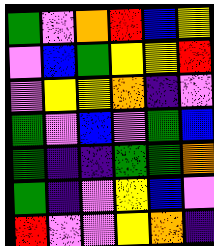[["green", "violet", "orange", "red", "blue", "yellow"], ["violet", "blue", "green", "yellow", "yellow", "red"], ["violet", "yellow", "yellow", "orange", "indigo", "violet"], ["green", "violet", "blue", "violet", "green", "blue"], ["green", "indigo", "indigo", "green", "green", "orange"], ["green", "indigo", "violet", "yellow", "blue", "violet"], ["red", "violet", "violet", "yellow", "orange", "indigo"]]